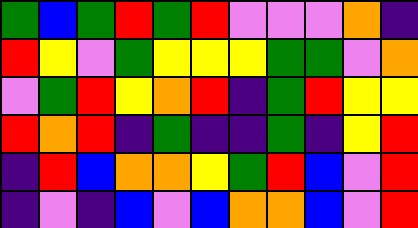[["green", "blue", "green", "red", "green", "red", "violet", "violet", "violet", "orange", "indigo"], ["red", "yellow", "violet", "green", "yellow", "yellow", "yellow", "green", "green", "violet", "orange"], ["violet", "green", "red", "yellow", "orange", "red", "indigo", "green", "red", "yellow", "yellow"], ["red", "orange", "red", "indigo", "green", "indigo", "indigo", "green", "indigo", "yellow", "red"], ["indigo", "red", "blue", "orange", "orange", "yellow", "green", "red", "blue", "violet", "red"], ["indigo", "violet", "indigo", "blue", "violet", "blue", "orange", "orange", "blue", "violet", "red"]]